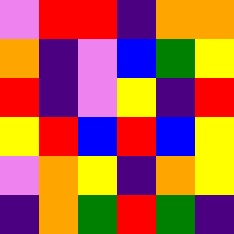[["violet", "red", "red", "indigo", "orange", "orange"], ["orange", "indigo", "violet", "blue", "green", "yellow"], ["red", "indigo", "violet", "yellow", "indigo", "red"], ["yellow", "red", "blue", "red", "blue", "yellow"], ["violet", "orange", "yellow", "indigo", "orange", "yellow"], ["indigo", "orange", "green", "red", "green", "indigo"]]